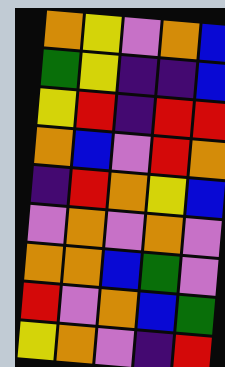[["orange", "yellow", "violet", "orange", "blue"], ["green", "yellow", "indigo", "indigo", "blue"], ["yellow", "red", "indigo", "red", "red"], ["orange", "blue", "violet", "red", "orange"], ["indigo", "red", "orange", "yellow", "blue"], ["violet", "orange", "violet", "orange", "violet"], ["orange", "orange", "blue", "green", "violet"], ["red", "violet", "orange", "blue", "green"], ["yellow", "orange", "violet", "indigo", "red"]]